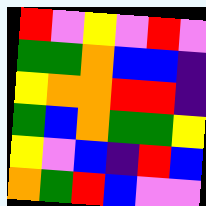[["red", "violet", "yellow", "violet", "red", "violet"], ["green", "green", "orange", "blue", "blue", "indigo"], ["yellow", "orange", "orange", "red", "red", "indigo"], ["green", "blue", "orange", "green", "green", "yellow"], ["yellow", "violet", "blue", "indigo", "red", "blue"], ["orange", "green", "red", "blue", "violet", "violet"]]